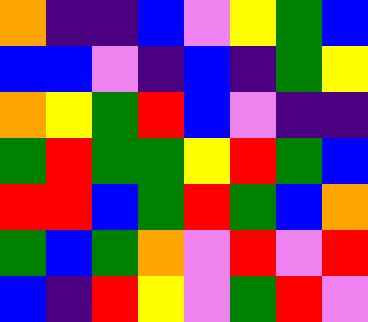[["orange", "indigo", "indigo", "blue", "violet", "yellow", "green", "blue"], ["blue", "blue", "violet", "indigo", "blue", "indigo", "green", "yellow"], ["orange", "yellow", "green", "red", "blue", "violet", "indigo", "indigo"], ["green", "red", "green", "green", "yellow", "red", "green", "blue"], ["red", "red", "blue", "green", "red", "green", "blue", "orange"], ["green", "blue", "green", "orange", "violet", "red", "violet", "red"], ["blue", "indigo", "red", "yellow", "violet", "green", "red", "violet"]]